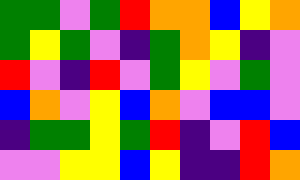[["green", "green", "violet", "green", "red", "orange", "orange", "blue", "yellow", "orange"], ["green", "yellow", "green", "violet", "indigo", "green", "orange", "yellow", "indigo", "violet"], ["red", "violet", "indigo", "red", "violet", "green", "yellow", "violet", "green", "violet"], ["blue", "orange", "violet", "yellow", "blue", "orange", "violet", "blue", "blue", "violet"], ["indigo", "green", "green", "yellow", "green", "red", "indigo", "violet", "red", "blue"], ["violet", "violet", "yellow", "yellow", "blue", "yellow", "indigo", "indigo", "red", "orange"]]